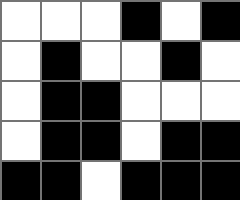[["white", "white", "white", "black", "white", "black"], ["white", "black", "white", "white", "black", "white"], ["white", "black", "black", "white", "white", "white"], ["white", "black", "black", "white", "black", "black"], ["black", "black", "white", "black", "black", "black"]]